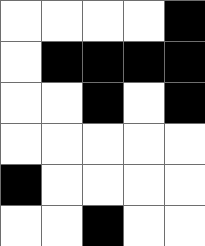[["white", "white", "white", "white", "black"], ["white", "black", "black", "black", "black"], ["white", "white", "black", "white", "black"], ["white", "white", "white", "white", "white"], ["black", "white", "white", "white", "white"], ["white", "white", "black", "white", "white"]]